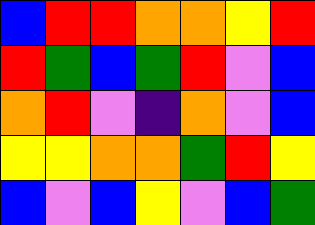[["blue", "red", "red", "orange", "orange", "yellow", "red"], ["red", "green", "blue", "green", "red", "violet", "blue"], ["orange", "red", "violet", "indigo", "orange", "violet", "blue"], ["yellow", "yellow", "orange", "orange", "green", "red", "yellow"], ["blue", "violet", "blue", "yellow", "violet", "blue", "green"]]